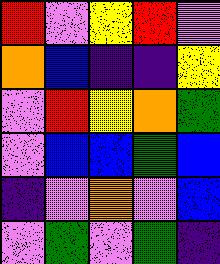[["red", "violet", "yellow", "red", "violet"], ["orange", "blue", "indigo", "indigo", "yellow"], ["violet", "red", "yellow", "orange", "green"], ["violet", "blue", "blue", "green", "blue"], ["indigo", "violet", "orange", "violet", "blue"], ["violet", "green", "violet", "green", "indigo"]]